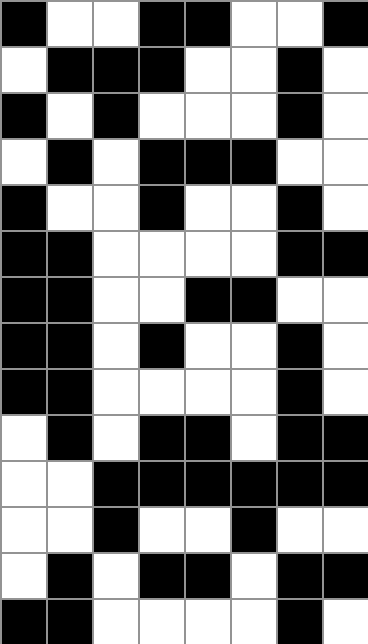[["black", "white", "white", "black", "black", "white", "white", "black"], ["white", "black", "black", "black", "white", "white", "black", "white"], ["black", "white", "black", "white", "white", "white", "black", "white"], ["white", "black", "white", "black", "black", "black", "white", "white"], ["black", "white", "white", "black", "white", "white", "black", "white"], ["black", "black", "white", "white", "white", "white", "black", "black"], ["black", "black", "white", "white", "black", "black", "white", "white"], ["black", "black", "white", "black", "white", "white", "black", "white"], ["black", "black", "white", "white", "white", "white", "black", "white"], ["white", "black", "white", "black", "black", "white", "black", "black"], ["white", "white", "black", "black", "black", "black", "black", "black"], ["white", "white", "black", "white", "white", "black", "white", "white"], ["white", "black", "white", "black", "black", "white", "black", "black"], ["black", "black", "white", "white", "white", "white", "black", "white"]]